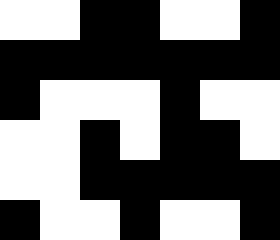[["white", "white", "black", "black", "white", "white", "black"], ["black", "black", "black", "black", "black", "black", "black"], ["black", "white", "white", "white", "black", "white", "white"], ["white", "white", "black", "white", "black", "black", "white"], ["white", "white", "black", "black", "black", "black", "black"], ["black", "white", "white", "black", "white", "white", "black"]]